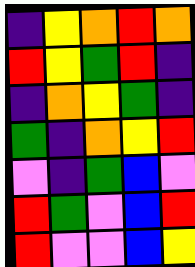[["indigo", "yellow", "orange", "red", "orange"], ["red", "yellow", "green", "red", "indigo"], ["indigo", "orange", "yellow", "green", "indigo"], ["green", "indigo", "orange", "yellow", "red"], ["violet", "indigo", "green", "blue", "violet"], ["red", "green", "violet", "blue", "red"], ["red", "violet", "violet", "blue", "yellow"]]